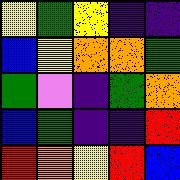[["yellow", "green", "yellow", "indigo", "indigo"], ["blue", "yellow", "orange", "orange", "green"], ["green", "violet", "indigo", "green", "orange"], ["blue", "green", "indigo", "indigo", "red"], ["red", "orange", "yellow", "red", "blue"]]